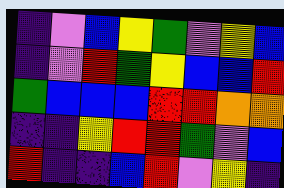[["indigo", "violet", "blue", "yellow", "green", "violet", "yellow", "blue"], ["indigo", "violet", "red", "green", "yellow", "blue", "blue", "red"], ["green", "blue", "blue", "blue", "red", "red", "orange", "orange"], ["indigo", "indigo", "yellow", "red", "red", "green", "violet", "blue"], ["red", "indigo", "indigo", "blue", "red", "violet", "yellow", "indigo"]]